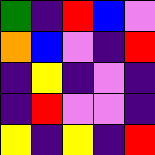[["green", "indigo", "red", "blue", "violet"], ["orange", "blue", "violet", "indigo", "red"], ["indigo", "yellow", "indigo", "violet", "indigo"], ["indigo", "red", "violet", "violet", "indigo"], ["yellow", "indigo", "yellow", "indigo", "red"]]